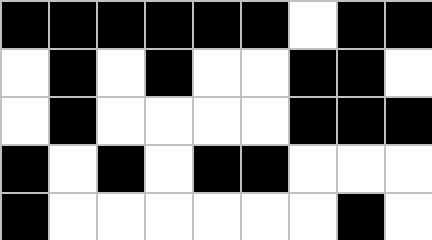[["black", "black", "black", "black", "black", "black", "white", "black", "black"], ["white", "black", "white", "black", "white", "white", "black", "black", "white"], ["white", "black", "white", "white", "white", "white", "black", "black", "black"], ["black", "white", "black", "white", "black", "black", "white", "white", "white"], ["black", "white", "white", "white", "white", "white", "white", "black", "white"]]